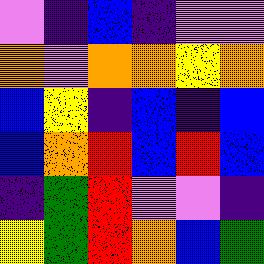[["violet", "indigo", "blue", "indigo", "violet", "violet"], ["orange", "violet", "orange", "orange", "yellow", "orange"], ["blue", "yellow", "indigo", "blue", "indigo", "blue"], ["blue", "orange", "red", "blue", "red", "blue"], ["indigo", "green", "red", "violet", "violet", "indigo"], ["yellow", "green", "red", "orange", "blue", "green"]]